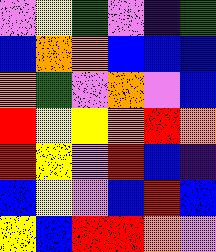[["violet", "yellow", "green", "violet", "indigo", "green"], ["blue", "orange", "orange", "blue", "blue", "blue"], ["orange", "green", "violet", "orange", "violet", "blue"], ["red", "yellow", "yellow", "orange", "red", "orange"], ["red", "yellow", "violet", "red", "blue", "indigo"], ["blue", "yellow", "violet", "blue", "red", "blue"], ["yellow", "blue", "red", "red", "orange", "violet"]]